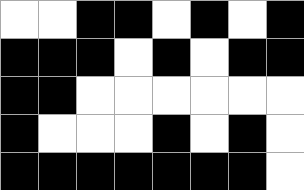[["white", "white", "black", "black", "white", "black", "white", "black"], ["black", "black", "black", "white", "black", "white", "black", "black"], ["black", "black", "white", "white", "white", "white", "white", "white"], ["black", "white", "white", "white", "black", "white", "black", "white"], ["black", "black", "black", "black", "black", "black", "black", "white"]]